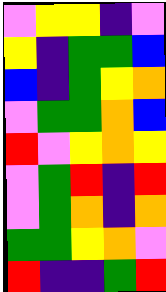[["violet", "yellow", "yellow", "indigo", "violet"], ["yellow", "indigo", "green", "green", "blue"], ["blue", "indigo", "green", "yellow", "orange"], ["violet", "green", "green", "orange", "blue"], ["red", "violet", "yellow", "orange", "yellow"], ["violet", "green", "red", "indigo", "red"], ["violet", "green", "orange", "indigo", "orange"], ["green", "green", "yellow", "orange", "violet"], ["red", "indigo", "indigo", "green", "red"]]